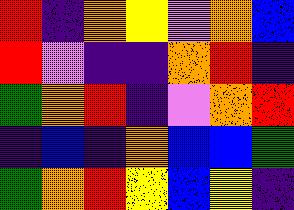[["red", "indigo", "orange", "yellow", "violet", "orange", "blue"], ["red", "violet", "indigo", "indigo", "orange", "red", "indigo"], ["green", "orange", "red", "indigo", "violet", "orange", "red"], ["indigo", "blue", "indigo", "orange", "blue", "blue", "green"], ["green", "orange", "red", "yellow", "blue", "yellow", "indigo"]]